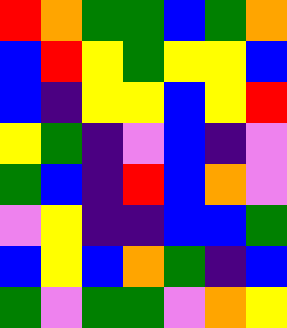[["red", "orange", "green", "green", "blue", "green", "orange"], ["blue", "red", "yellow", "green", "yellow", "yellow", "blue"], ["blue", "indigo", "yellow", "yellow", "blue", "yellow", "red"], ["yellow", "green", "indigo", "violet", "blue", "indigo", "violet"], ["green", "blue", "indigo", "red", "blue", "orange", "violet"], ["violet", "yellow", "indigo", "indigo", "blue", "blue", "green"], ["blue", "yellow", "blue", "orange", "green", "indigo", "blue"], ["green", "violet", "green", "green", "violet", "orange", "yellow"]]